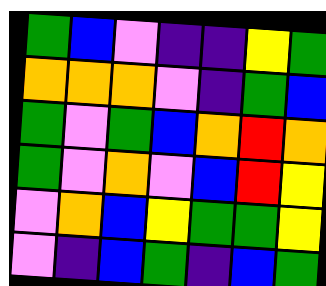[["green", "blue", "violet", "indigo", "indigo", "yellow", "green"], ["orange", "orange", "orange", "violet", "indigo", "green", "blue"], ["green", "violet", "green", "blue", "orange", "red", "orange"], ["green", "violet", "orange", "violet", "blue", "red", "yellow"], ["violet", "orange", "blue", "yellow", "green", "green", "yellow"], ["violet", "indigo", "blue", "green", "indigo", "blue", "green"]]